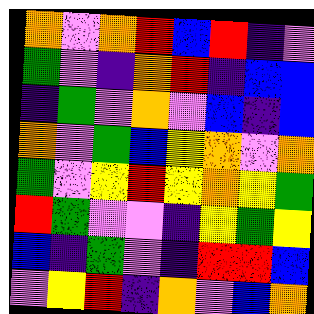[["orange", "violet", "orange", "red", "blue", "red", "indigo", "violet"], ["green", "violet", "indigo", "orange", "red", "indigo", "blue", "blue"], ["indigo", "green", "violet", "orange", "violet", "blue", "indigo", "blue"], ["orange", "violet", "green", "blue", "yellow", "orange", "violet", "orange"], ["green", "violet", "yellow", "red", "yellow", "orange", "yellow", "green"], ["red", "green", "violet", "violet", "indigo", "yellow", "green", "yellow"], ["blue", "indigo", "green", "violet", "indigo", "red", "red", "blue"], ["violet", "yellow", "red", "indigo", "orange", "violet", "blue", "orange"]]